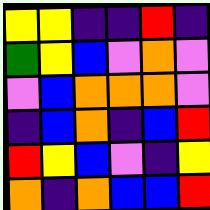[["yellow", "yellow", "indigo", "indigo", "red", "indigo"], ["green", "yellow", "blue", "violet", "orange", "violet"], ["violet", "blue", "orange", "orange", "orange", "violet"], ["indigo", "blue", "orange", "indigo", "blue", "red"], ["red", "yellow", "blue", "violet", "indigo", "yellow"], ["orange", "indigo", "orange", "blue", "blue", "red"]]